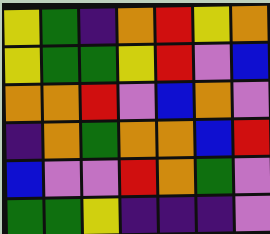[["yellow", "green", "indigo", "orange", "red", "yellow", "orange"], ["yellow", "green", "green", "yellow", "red", "violet", "blue"], ["orange", "orange", "red", "violet", "blue", "orange", "violet"], ["indigo", "orange", "green", "orange", "orange", "blue", "red"], ["blue", "violet", "violet", "red", "orange", "green", "violet"], ["green", "green", "yellow", "indigo", "indigo", "indigo", "violet"]]